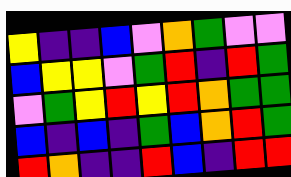[["yellow", "indigo", "indigo", "blue", "violet", "orange", "green", "violet", "violet"], ["blue", "yellow", "yellow", "violet", "green", "red", "indigo", "red", "green"], ["violet", "green", "yellow", "red", "yellow", "red", "orange", "green", "green"], ["blue", "indigo", "blue", "indigo", "green", "blue", "orange", "red", "green"], ["red", "orange", "indigo", "indigo", "red", "blue", "indigo", "red", "red"]]